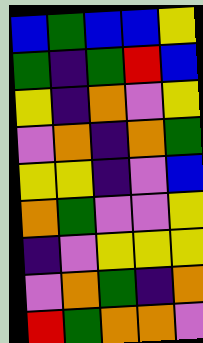[["blue", "green", "blue", "blue", "yellow"], ["green", "indigo", "green", "red", "blue"], ["yellow", "indigo", "orange", "violet", "yellow"], ["violet", "orange", "indigo", "orange", "green"], ["yellow", "yellow", "indigo", "violet", "blue"], ["orange", "green", "violet", "violet", "yellow"], ["indigo", "violet", "yellow", "yellow", "yellow"], ["violet", "orange", "green", "indigo", "orange"], ["red", "green", "orange", "orange", "violet"]]